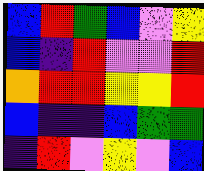[["blue", "red", "green", "blue", "violet", "yellow"], ["blue", "indigo", "red", "violet", "violet", "red"], ["orange", "red", "red", "yellow", "yellow", "red"], ["blue", "indigo", "indigo", "blue", "green", "green"], ["indigo", "red", "violet", "yellow", "violet", "blue"]]